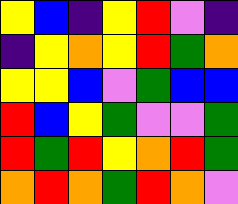[["yellow", "blue", "indigo", "yellow", "red", "violet", "indigo"], ["indigo", "yellow", "orange", "yellow", "red", "green", "orange"], ["yellow", "yellow", "blue", "violet", "green", "blue", "blue"], ["red", "blue", "yellow", "green", "violet", "violet", "green"], ["red", "green", "red", "yellow", "orange", "red", "green"], ["orange", "red", "orange", "green", "red", "orange", "violet"]]